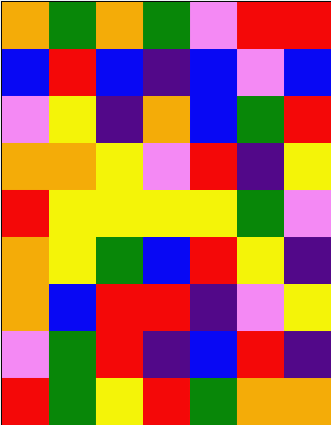[["orange", "green", "orange", "green", "violet", "red", "red"], ["blue", "red", "blue", "indigo", "blue", "violet", "blue"], ["violet", "yellow", "indigo", "orange", "blue", "green", "red"], ["orange", "orange", "yellow", "violet", "red", "indigo", "yellow"], ["red", "yellow", "yellow", "yellow", "yellow", "green", "violet"], ["orange", "yellow", "green", "blue", "red", "yellow", "indigo"], ["orange", "blue", "red", "red", "indigo", "violet", "yellow"], ["violet", "green", "red", "indigo", "blue", "red", "indigo"], ["red", "green", "yellow", "red", "green", "orange", "orange"]]